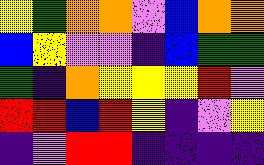[["yellow", "green", "orange", "orange", "violet", "blue", "orange", "orange"], ["blue", "yellow", "violet", "violet", "indigo", "blue", "green", "green"], ["green", "indigo", "orange", "yellow", "yellow", "yellow", "red", "violet"], ["red", "red", "blue", "red", "yellow", "indigo", "violet", "yellow"], ["indigo", "violet", "red", "red", "indigo", "indigo", "indigo", "indigo"]]